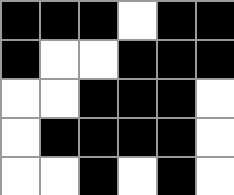[["black", "black", "black", "white", "black", "black"], ["black", "white", "white", "black", "black", "black"], ["white", "white", "black", "black", "black", "white"], ["white", "black", "black", "black", "black", "white"], ["white", "white", "black", "white", "black", "white"]]